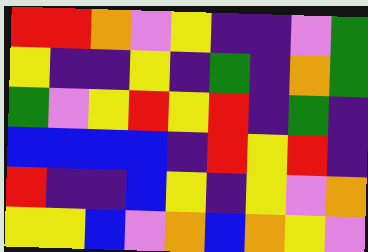[["red", "red", "orange", "violet", "yellow", "indigo", "indigo", "violet", "green"], ["yellow", "indigo", "indigo", "yellow", "indigo", "green", "indigo", "orange", "green"], ["green", "violet", "yellow", "red", "yellow", "red", "indigo", "green", "indigo"], ["blue", "blue", "blue", "blue", "indigo", "red", "yellow", "red", "indigo"], ["red", "indigo", "indigo", "blue", "yellow", "indigo", "yellow", "violet", "orange"], ["yellow", "yellow", "blue", "violet", "orange", "blue", "orange", "yellow", "violet"]]